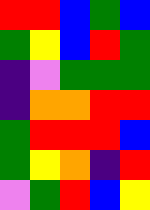[["red", "red", "blue", "green", "blue"], ["green", "yellow", "blue", "red", "green"], ["indigo", "violet", "green", "green", "green"], ["indigo", "orange", "orange", "red", "red"], ["green", "red", "red", "red", "blue"], ["green", "yellow", "orange", "indigo", "red"], ["violet", "green", "red", "blue", "yellow"]]